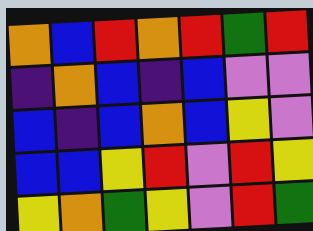[["orange", "blue", "red", "orange", "red", "green", "red"], ["indigo", "orange", "blue", "indigo", "blue", "violet", "violet"], ["blue", "indigo", "blue", "orange", "blue", "yellow", "violet"], ["blue", "blue", "yellow", "red", "violet", "red", "yellow"], ["yellow", "orange", "green", "yellow", "violet", "red", "green"]]